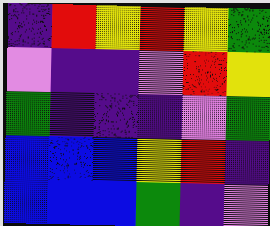[["indigo", "red", "yellow", "red", "yellow", "green"], ["violet", "indigo", "indigo", "violet", "red", "yellow"], ["green", "indigo", "indigo", "indigo", "violet", "green"], ["blue", "blue", "blue", "yellow", "red", "indigo"], ["blue", "blue", "blue", "green", "indigo", "violet"]]